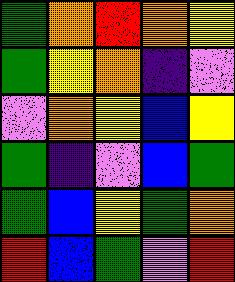[["green", "orange", "red", "orange", "yellow"], ["green", "yellow", "orange", "indigo", "violet"], ["violet", "orange", "yellow", "blue", "yellow"], ["green", "indigo", "violet", "blue", "green"], ["green", "blue", "yellow", "green", "orange"], ["red", "blue", "green", "violet", "red"]]